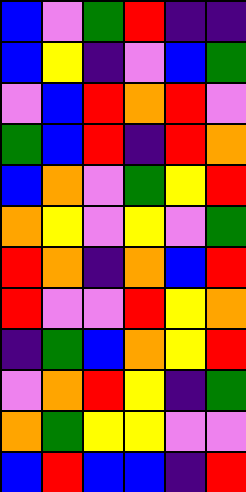[["blue", "violet", "green", "red", "indigo", "indigo"], ["blue", "yellow", "indigo", "violet", "blue", "green"], ["violet", "blue", "red", "orange", "red", "violet"], ["green", "blue", "red", "indigo", "red", "orange"], ["blue", "orange", "violet", "green", "yellow", "red"], ["orange", "yellow", "violet", "yellow", "violet", "green"], ["red", "orange", "indigo", "orange", "blue", "red"], ["red", "violet", "violet", "red", "yellow", "orange"], ["indigo", "green", "blue", "orange", "yellow", "red"], ["violet", "orange", "red", "yellow", "indigo", "green"], ["orange", "green", "yellow", "yellow", "violet", "violet"], ["blue", "red", "blue", "blue", "indigo", "red"]]